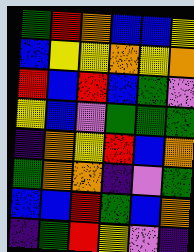[["green", "red", "orange", "blue", "blue", "yellow"], ["blue", "yellow", "yellow", "orange", "yellow", "orange"], ["red", "blue", "red", "blue", "green", "violet"], ["yellow", "blue", "violet", "green", "green", "green"], ["indigo", "orange", "yellow", "red", "blue", "orange"], ["green", "orange", "orange", "indigo", "violet", "green"], ["blue", "blue", "red", "green", "blue", "orange"], ["indigo", "green", "red", "yellow", "violet", "indigo"]]